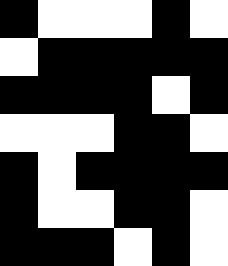[["black", "white", "white", "white", "black", "white"], ["white", "black", "black", "black", "black", "black"], ["black", "black", "black", "black", "white", "black"], ["white", "white", "white", "black", "black", "white"], ["black", "white", "black", "black", "black", "black"], ["black", "white", "white", "black", "black", "white"], ["black", "black", "black", "white", "black", "white"]]